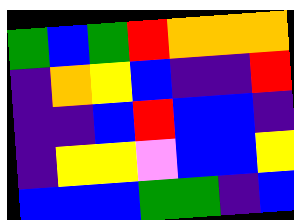[["green", "blue", "green", "red", "orange", "orange", "orange"], ["indigo", "orange", "yellow", "blue", "indigo", "indigo", "red"], ["indigo", "indigo", "blue", "red", "blue", "blue", "indigo"], ["indigo", "yellow", "yellow", "violet", "blue", "blue", "yellow"], ["blue", "blue", "blue", "green", "green", "indigo", "blue"]]